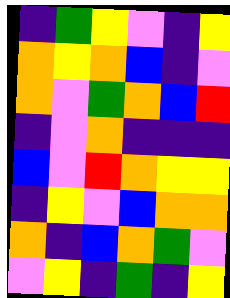[["indigo", "green", "yellow", "violet", "indigo", "yellow"], ["orange", "yellow", "orange", "blue", "indigo", "violet"], ["orange", "violet", "green", "orange", "blue", "red"], ["indigo", "violet", "orange", "indigo", "indigo", "indigo"], ["blue", "violet", "red", "orange", "yellow", "yellow"], ["indigo", "yellow", "violet", "blue", "orange", "orange"], ["orange", "indigo", "blue", "orange", "green", "violet"], ["violet", "yellow", "indigo", "green", "indigo", "yellow"]]